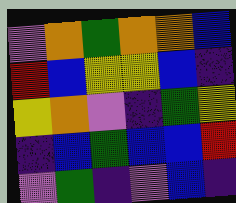[["violet", "orange", "green", "orange", "orange", "blue"], ["red", "blue", "yellow", "yellow", "blue", "indigo"], ["yellow", "orange", "violet", "indigo", "green", "yellow"], ["indigo", "blue", "green", "blue", "blue", "red"], ["violet", "green", "indigo", "violet", "blue", "indigo"]]